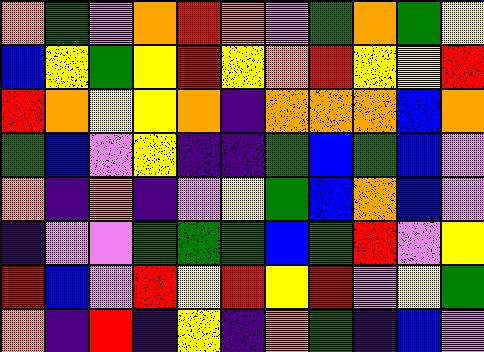[["orange", "green", "violet", "orange", "red", "orange", "violet", "green", "orange", "green", "yellow"], ["blue", "yellow", "green", "yellow", "red", "yellow", "orange", "red", "yellow", "yellow", "red"], ["red", "orange", "yellow", "yellow", "orange", "indigo", "orange", "orange", "orange", "blue", "orange"], ["green", "blue", "violet", "yellow", "indigo", "indigo", "green", "blue", "green", "blue", "violet"], ["orange", "indigo", "orange", "indigo", "violet", "yellow", "green", "blue", "orange", "blue", "violet"], ["indigo", "violet", "violet", "green", "green", "green", "blue", "green", "red", "violet", "yellow"], ["red", "blue", "violet", "red", "yellow", "red", "yellow", "red", "violet", "yellow", "green"], ["orange", "indigo", "red", "indigo", "yellow", "indigo", "orange", "green", "indigo", "blue", "violet"]]